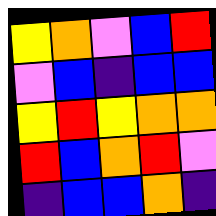[["yellow", "orange", "violet", "blue", "red"], ["violet", "blue", "indigo", "blue", "blue"], ["yellow", "red", "yellow", "orange", "orange"], ["red", "blue", "orange", "red", "violet"], ["indigo", "blue", "blue", "orange", "indigo"]]